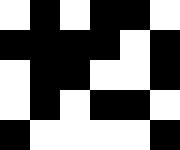[["white", "black", "white", "black", "black", "white"], ["black", "black", "black", "black", "white", "black"], ["white", "black", "black", "white", "white", "black"], ["white", "black", "white", "black", "black", "white"], ["black", "white", "white", "white", "white", "black"]]